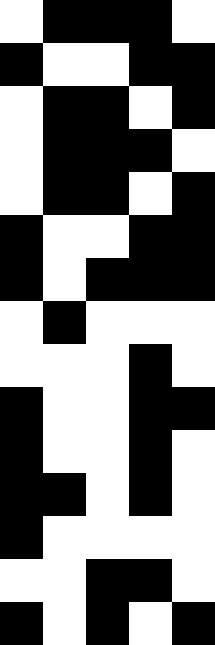[["white", "black", "black", "black", "white"], ["black", "white", "white", "black", "black"], ["white", "black", "black", "white", "black"], ["white", "black", "black", "black", "white"], ["white", "black", "black", "white", "black"], ["black", "white", "white", "black", "black"], ["black", "white", "black", "black", "black"], ["white", "black", "white", "white", "white"], ["white", "white", "white", "black", "white"], ["black", "white", "white", "black", "black"], ["black", "white", "white", "black", "white"], ["black", "black", "white", "black", "white"], ["black", "white", "white", "white", "white"], ["white", "white", "black", "black", "white"], ["black", "white", "black", "white", "black"]]